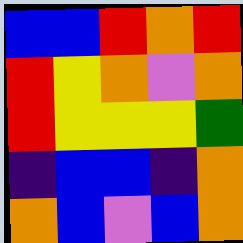[["blue", "blue", "red", "orange", "red"], ["red", "yellow", "orange", "violet", "orange"], ["red", "yellow", "yellow", "yellow", "green"], ["indigo", "blue", "blue", "indigo", "orange"], ["orange", "blue", "violet", "blue", "orange"]]